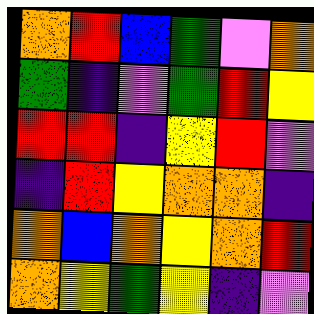[["orange", "red", "blue", "green", "violet", "orange"], ["green", "indigo", "violet", "green", "red", "yellow"], ["red", "red", "indigo", "yellow", "red", "violet"], ["indigo", "red", "yellow", "orange", "orange", "indigo"], ["orange", "blue", "orange", "yellow", "orange", "red"], ["orange", "yellow", "green", "yellow", "indigo", "violet"]]